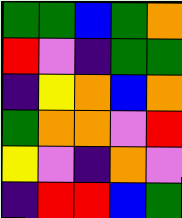[["green", "green", "blue", "green", "orange"], ["red", "violet", "indigo", "green", "green"], ["indigo", "yellow", "orange", "blue", "orange"], ["green", "orange", "orange", "violet", "red"], ["yellow", "violet", "indigo", "orange", "violet"], ["indigo", "red", "red", "blue", "green"]]